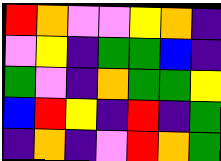[["red", "orange", "violet", "violet", "yellow", "orange", "indigo"], ["violet", "yellow", "indigo", "green", "green", "blue", "indigo"], ["green", "violet", "indigo", "orange", "green", "green", "yellow"], ["blue", "red", "yellow", "indigo", "red", "indigo", "green"], ["indigo", "orange", "indigo", "violet", "red", "orange", "green"]]